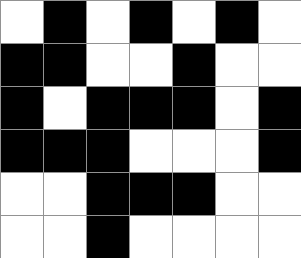[["white", "black", "white", "black", "white", "black", "white"], ["black", "black", "white", "white", "black", "white", "white"], ["black", "white", "black", "black", "black", "white", "black"], ["black", "black", "black", "white", "white", "white", "black"], ["white", "white", "black", "black", "black", "white", "white"], ["white", "white", "black", "white", "white", "white", "white"]]